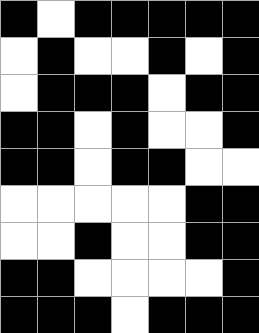[["black", "white", "black", "black", "black", "black", "black"], ["white", "black", "white", "white", "black", "white", "black"], ["white", "black", "black", "black", "white", "black", "black"], ["black", "black", "white", "black", "white", "white", "black"], ["black", "black", "white", "black", "black", "white", "white"], ["white", "white", "white", "white", "white", "black", "black"], ["white", "white", "black", "white", "white", "black", "black"], ["black", "black", "white", "white", "white", "white", "black"], ["black", "black", "black", "white", "black", "black", "black"]]